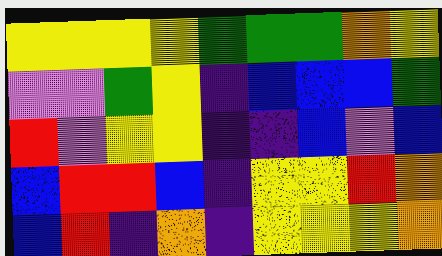[["yellow", "yellow", "yellow", "yellow", "green", "green", "green", "orange", "yellow"], ["violet", "violet", "green", "yellow", "indigo", "blue", "blue", "blue", "green"], ["red", "violet", "yellow", "yellow", "indigo", "indigo", "blue", "violet", "blue"], ["blue", "red", "red", "blue", "indigo", "yellow", "yellow", "red", "orange"], ["blue", "red", "indigo", "orange", "indigo", "yellow", "yellow", "yellow", "orange"]]